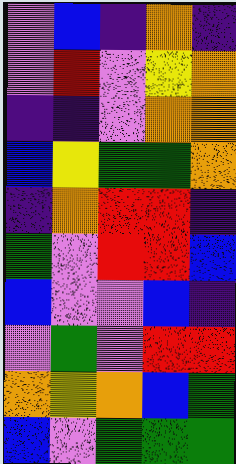[["violet", "blue", "indigo", "orange", "indigo"], ["violet", "red", "violet", "yellow", "orange"], ["indigo", "indigo", "violet", "orange", "orange"], ["blue", "yellow", "green", "green", "orange"], ["indigo", "orange", "red", "red", "indigo"], ["green", "violet", "red", "red", "blue"], ["blue", "violet", "violet", "blue", "indigo"], ["violet", "green", "violet", "red", "red"], ["orange", "yellow", "orange", "blue", "green"], ["blue", "violet", "green", "green", "green"]]